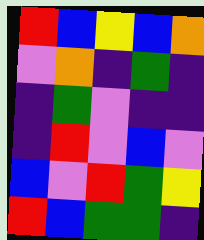[["red", "blue", "yellow", "blue", "orange"], ["violet", "orange", "indigo", "green", "indigo"], ["indigo", "green", "violet", "indigo", "indigo"], ["indigo", "red", "violet", "blue", "violet"], ["blue", "violet", "red", "green", "yellow"], ["red", "blue", "green", "green", "indigo"]]